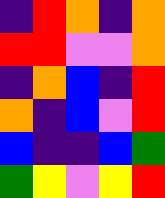[["indigo", "red", "orange", "indigo", "orange"], ["red", "red", "violet", "violet", "orange"], ["indigo", "orange", "blue", "indigo", "red"], ["orange", "indigo", "blue", "violet", "red"], ["blue", "indigo", "indigo", "blue", "green"], ["green", "yellow", "violet", "yellow", "red"]]